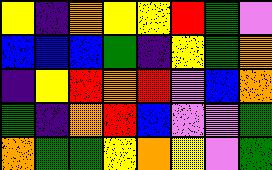[["yellow", "indigo", "orange", "yellow", "yellow", "red", "green", "violet"], ["blue", "blue", "blue", "green", "indigo", "yellow", "green", "orange"], ["indigo", "yellow", "red", "orange", "red", "violet", "blue", "orange"], ["green", "indigo", "orange", "red", "blue", "violet", "violet", "green"], ["orange", "green", "green", "yellow", "orange", "yellow", "violet", "green"]]